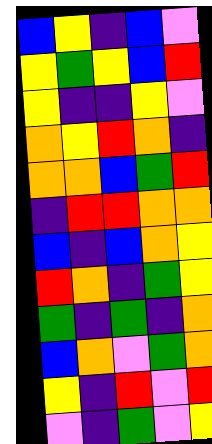[["blue", "yellow", "indigo", "blue", "violet"], ["yellow", "green", "yellow", "blue", "red"], ["yellow", "indigo", "indigo", "yellow", "violet"], ["orange", "yellow", "red", "orange", "indigo"], ["orange", "orange", "blue", "green", "red"], ["indigo", "red", "red", "orange", "orange"], ["blue", "indigo", "blue", "orange", "yellow"], ["red", "orange", "indigo", "green", "yellow"], ["green", "indigo", "green", "indigo", "orange"], ["blue", "orange", "violet", "green", "orange"], ["yellow", "indigo", "red", "violet", "red"], ["violet", "indigo", "green", "violet", "yellow"]]